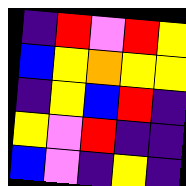[["indigo", "red", "violet", "red", "yellow"], ["blue", "yellow", "orange", "yellow", "yellow"], ["indigo", "yellow", "blue", "red", "indigo"], ["yellow", "violet", "red", "indigo", "indigo"], ["blue", "violet", "indigo", "yellow", "indigo"]]